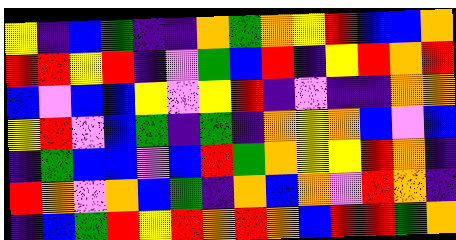[["yellow", "indigo", "blue", "green", "indigo", "indigo", "orange", "green", "orange", "yellow", "red", "blue", "blue", "orange"], ["red", "red", "yellow", "red", "indigo", "violet", "green", "blue", "red", "indigo", "yellow", "red", "orange", "red"], ["blue", "violet", "blue", "blue", "yellow", "violet", "yellow", "red", "indigo", "violet", "indigo", "indigo", "orange", "orange"], ["yellow", "red", "violet", "blue", "green", "indigo", "green", "indigo", "orange", "yellow", "orange", "blue", "violet", "blue"], ["indigo", "green", "blue", "blue", "violet", "blue", "red", "green", "orange", "yellow", "yellow", "red", "orange", "indigo"], ["red", "orange", "violet", "orange", "blue", "green", "indigo", "orange", "blue", "orange", "violet", "red", "orange", "indigo"], ["indigo", "blue", "green", "red", "yellow", "red", "orange", "red", "orange", "blue", "red", "red", "green", "orange"]]